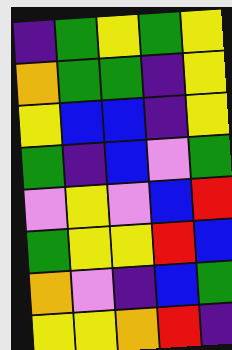[["indigo", "green", "yellow", "green", "yellow"], ["orange", "green", "green", "indigo", "yellow"], ["yellow", "blue", "blue", "indigo", "yellow"], ["green", "indigo", "blue", "violet", "green"], ["violet", "yellow", "violet", "blue", "red"], ["green", "yellow", "yellow", "red", "blue"], ["orange", "violet", "indigo", "blue", "green"], ["yellow", "yellow", "orange", "red", "indigo"]]